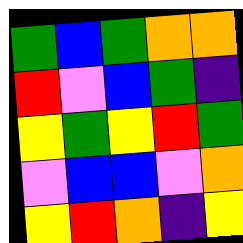[["green", "blue", "green", "orange", "orange"], ["red", "violet", "blue", "green", "indigo"], ["yellow", "green", "yellow", "red", "green"], ["violet", "blue", "blue", "violet", "orange"], ["yellow", "red", "orange", "indigo", "yellow"]]